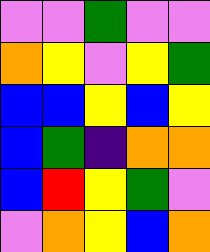[["violet", "violet", "green", "violet", "violet"], ["orange", "yellow", "violet", "yellow", "green"], ["blue", "blue", "yellow", "blue", "yellow"], ["blue", "green", "indigo", "orange", "orange"], ["blue", "red", "yellow", "green", "violet"], ["violet", "orange", "yellow", "blue", "orange"]]